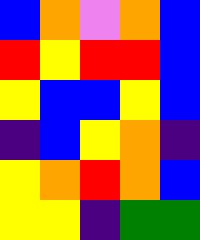[["blue", "orange", "violet", "orange", "blue"], ["red", "yellow", "red", "red", "blue"], ["yellow", "blue", "blue", "yellow", "blue"], ["indigo", "blue", "yellow", "orange", "indigo"], ["yellow", "orange", "red", "orange", "blue"], ["yellow", "yellow", "indigo", "green", "green"]]